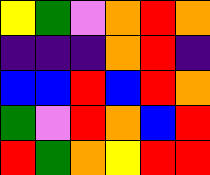[["yellow", "green", "violet", "orange", "red", "orange"], ["indigo", "indigo", "indigo", "orange", "red", "indigo"], ["blue", "blue", "red", "blue", "red", "orange"], ["green", "violet", "red", "orange", "blue", "red"], ["red", "green", "orange", "yellow", "red", "red"]]